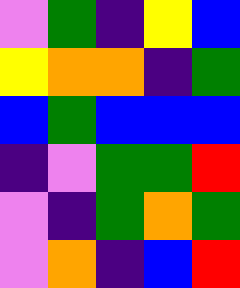[["violet", "green", "indigo", "yellow", "blue"], ["yellow", "orange", "orange", "indigo", "green"], ["blue", "green", "blue", "blue", "blue"], ["indigo", "violet", "green", "green", "red"], ["violet", "indigo", "green", "orange", "green"], ["violet", "orange", "indigo", "blue", "red"]]